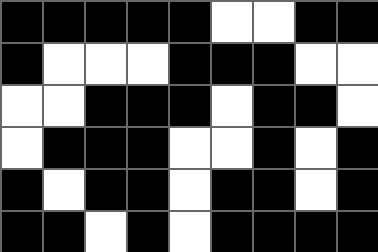[["black", "black", "black", "black", "black", "white", "white", "black", "black"], ["black", "white", "white", "white", "black", "black", "black", "white", "white"], ["white", "white", "black", "black", "black", "white", "black", "black", "white"], ["white", "black", "black", "black", "white", "white", "black", "white", "black"], ["black", "white", "black", "black", "white", "black", "black", "white", "black"], ["black", "black", "white", "black", "white", "black", "black", "black", "black"]]